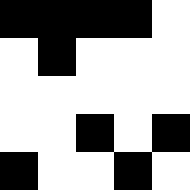[["black", "black", "black", "black", "white"], ["white", "black", "white", "white", "white"], ["white", "white", "white", "white", "white"], ["white", "white", "black", "white", "black"], ["black", "white", "white", "black", "white"]]